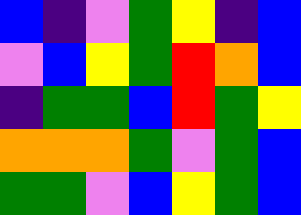[["blue", "indigo", "violet", "green", "yellow", "indigo", "blue"], ["violet", "blue", "yellow", "green", "red", "orange", "blue"], ["indigo", "green", "green", "blue", "red", "green", "yellow"], ["orange", "orange", "orange", "green", "violet", "green", "blue"], ["green", "green", "violet", "blue", "yellow", "green", "blue"]]